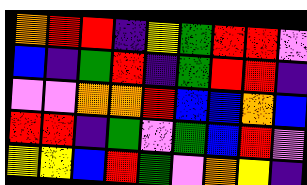[["orange", "red", "red", "indigo", "yellow", "green", "red", "red", "violet"], ["blue", "indigo", "green", "red", "indigo", "green", "red", "red", "indigo"], ["violet", "violet", "orange", "orange", "red", "blue", "blue", "orange", "blue"], ["red", "red", "indigo", "green", "violet", "green", "blue", "red", "violet"], ["yellow", "yellow", "blue", "red", "green", "violet", "orange", "yellow", "indigo"]]